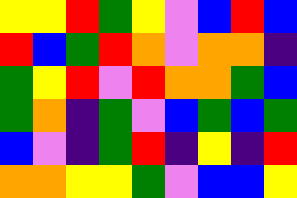[["yellow", "yellow", "red", "green", "yellow", "violet", "blue", "red", "blue"], ["red", "blue", "green", "red", "orange", "violet", "orange", "orange", "indigo"], ["green", "yellow", "red", "violet", "red", "orange", "orange", "green", "blue"], ["green", "orange", "indigo", "green", "violet", "blue", "green", "blue", "green"], ["blue", "violet", "indigo", "green", "red", "indigo", "yellow", "indigo", "red"], ["orange", "orange", "yellow", "yellow", "green", "violet", "blue", "blue", "yellow"]]